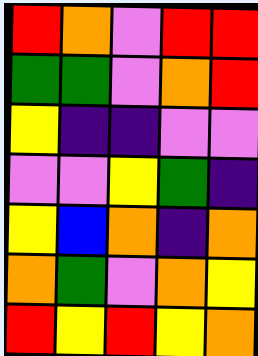[["red", "orange", "violet", "red", "red"], ["green", "green", "violet", "orange", "red"], ["yellow", "indigo", "indigo", "violet", "violet"], ["violet", "violet", "yellow", "green", "indigo"], ["yellow", "blue", "orange", "indigo", "orange"], ["orange", "green", "violet", "orange", "yellow"], ["red", "yellow", "red", "yellow", "orange"]]